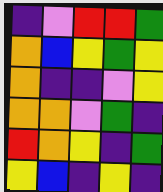[["indigo", "violet", "red", "red", "green"], ["orange", "blue", "yellow", "green", "yellow"], ["orange", "indigo", "indigo", "violet", "yellow"], ["orange", "orange", "violet", "green", "indigo"], ["red", "orange", "yellow", "indigo", "green"], ["yellow", "blue", "indigo", "yellow", "indigo"]]